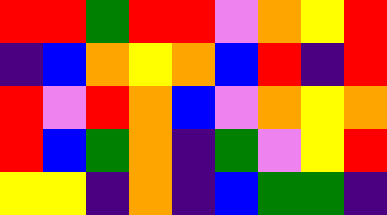[["red", "red", "green", "red", "red", "violet", "orange", "yellow", "red"], ["indigo", "blue", "orange", "yellow", "orange", "blue", "red", "indigo", "red"], ["red", "violet", "red", "orange", "blue", "violet", "orange", "yellow", "orange"], ["red", "blue", "green", "orange", "indigo", "green", "violet", "yellow", "red"], ["yellow", "yellow", "indigo", "orange", "indigo", "blue", "green", "green", "indigo"]]